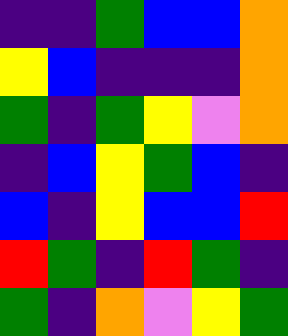[["indigo", "indigo", "green", "blue", "blue", "orange"], ["yellow", "blue", "indigo", "indigo", "indigo", "orange"], ["green", "indigo", "green", "yellow", "violet", "orange"], ["indigo", "blue", "yellow", "green", "blue", "indigo"], ["blue", "indigo", "yellow", "blue", "blue", "red"], ["red", "green", "indigo", "red", "green", "indigo"], ["green", "indigo", "orange", "violet", "yellow", "green"]]